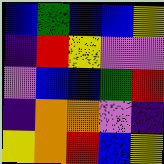[["blue", "green", "blue", "blue", "yellow"], ["indigo", "red", "yellow", "violet", "violet"], ["violet", "blue", "blue", "green", "red"], ["indigo", "orange", "orange", "violet", "indigo"], ["yellow", "orange", "red", "blue", "yellow"]]